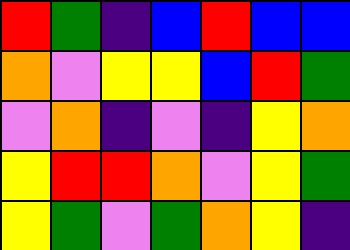[["red", "green", "indigo", "blue", "red", "blue", "blue"], ["orange", "violet", "yellow", "yellow", "blue", "red", "green"], ["violet", "orange", "indigo", "violet", "indigo", "yellow", "orange"], ["yellow", "red", "red", "orange", "violet", "yellow", "green"], ["yellow", "green", "violet", "green", "orange", "yellow", "indigo"]]